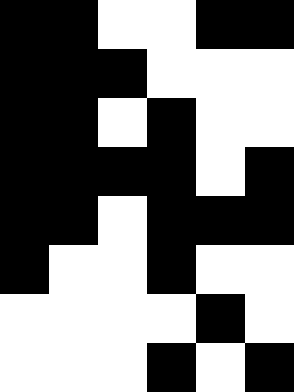[["black", "black", "white", "white", "black", "black"], ["black", "black", "black", "white", "white", "white"], ["black", "black", "white", "black", "white", "white"], ["black", "black", "black", "black", "white", "black"], ["black", "black", "white", "black", "black", "black"], ["black", "white", "white", "black", "white", "white"], ["white", "white", "white", "white", "black", "white"], ["white", "white", "white", "black", "white", "black"]]